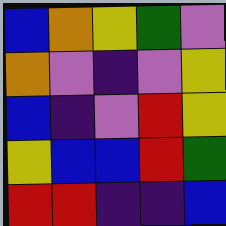[["blue", "orange", "yellow", "green", "violet"], ["orange", "violet", "indigo", "violet", "yellow"], ["blue", "indigo", "violet", "red", "yellow"], ["yellow", "blue", "blue", "red", "green"], ["red", "red", "indigo", "indigo", "blue"]]